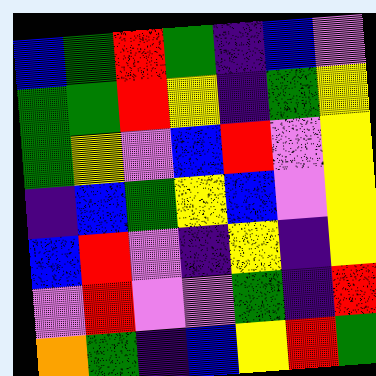[["blue", "green", "red", "green", "indigo", "blue", "violet"], ["green", "green", "red", "yellow", "indigo", "green", "yellow"], ["green", "yellow", "violet", "blue", "red", "violet", "yellow"], ["indigo", "blue", "green", "yellow", "blue", "violet", "yellow"], ["blue", "red", "violet", "indigo", "yellow", "indigo", "yellow"], ["violet", "red", "violet", "violet", "green", "indigo", "red"], ["orange", "green", "indigo", "blue", "yellow", "red", "green"]]